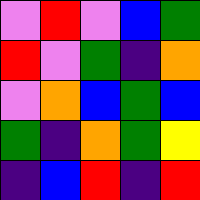[["violet", "red", "violet", "blue", "green"], ["red", "violet", "green", "indigo", "orange"], ["violet", "orange", "blue", "green", "blue"], ["green", "indigo", "orange", "green", "yellow"], ["indigo", "blue", "red", "indigo", "red"]]